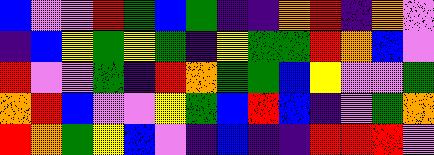[["blue", "violet", "violet", "red", "green", "blue", "green", "indigo", "indigo", "orange", "red", "indigo", "orange", "violet"], ["indigo", "blue", "yellow", "green", "yellow", "green", "indigo", "yellow", "green", "green", "red", "orange", "blue", "violet"], ["red", "violet", "violet", "green", "indigo", "red", "orange", "green", "green", "blue", "yellow", "violet", "violet", "green"], ["orange", "red", "blue", "violet", "violet", "yellow", "green", "blue", "red", "blue", "indigo", "violet", "green", "orange"], ["red", "orange", "green", "yellow", "blue", "violet", "indigo", "blue", "indigo", "indigo", "red", "red", "red", "violet"]]